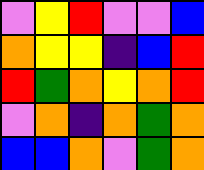[["violet", "yellow", "red", "violet", "violet", "blue"], ["orange", "yellow", "yellow", "indigo", "blue", "red"], ["red", "green", "orange", "yellow", "orange", "red"], ["violet", "orange", "indigo", "orange", "green", "orange"], ["blue", "blue", "orange", "violet", "green", "orange"]]